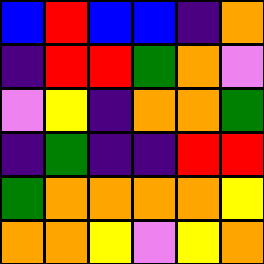[["blue", "red", "blue", "blue", "indigo", "orange"], ["indigo", "red", "red", "green", "orange", "violet"], ["violet", "yellow", "indigo", "orange", "orange", "green"], ["indigo", "green", "indigo", "indigo", "red", "red"], ["green", "orange", "orange", "orange", "orange", "yellow"], ["orange", "orange", "yellow", "violet", "yellow", "orange"]]